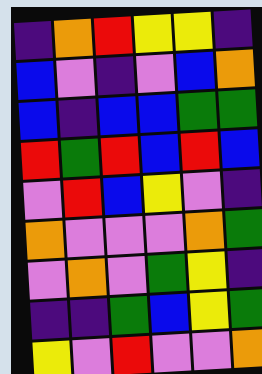[["indigo", "orange", "red", "yellow", "yellow", "indigo"], ["blue", "violet", "indigo", "violet", "blue", "orange"], ["blue", "indigo", "blue", "blue", "green", "green"], ["red", "green", "red", "blue", "red", "blue"], ["violet", "red", "blue", "yellow", "violet", "indigo"], ["orange", "violet", "violet", "violet", "orange", "green"], ["violet", "orange", "violet", "green", "yellow", "indigo"], ["indigo", "indigo", "green", "blue", "yellow", "green"], ["yellow", "violet", "red", "violet", "violet", "orange"]]